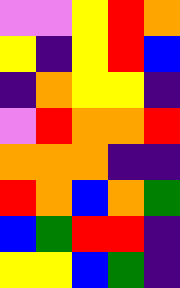[["violet", "violet", "yellow", "red", "orange"], ["yellow", "indigo", "yellow", "red", "blue"], ["indigo", "orange", "yellow", "yellow", "indigo"], ["violet", "red", "orange", "orange", "red"], ["orange", "orange", "orange", "indigo", "indigo"], ["red", "orange", "blue", "orange", "green"], ["blue", "green", "red", "red", "indigo"], ["yellow", "yellow", "blue", "green", "indigo"]]